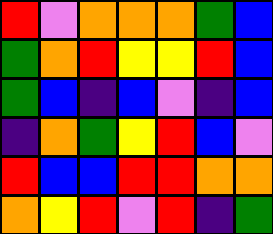[["red", "violet", "orange", "orange", "orange", "green", "blue"], ["green", "orange", "red", "yellow", "yellow", "red", "blue"], ["green", "blue", "indigo", "blue", "violet", "indigo", "blue"], ["indigo", "orange", "green", "yellow", "red", "blue", "violet"], ["red", "blue", "blue", "red", "red", "orange", "orange"], ["orange", "yellow", "red", "violet", "red", "indigo", "green"]]